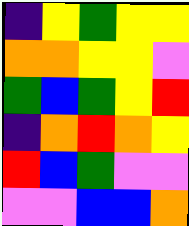[["indigo", "yellow", "green", "yellow", "yellow"], ["orange", "orange", "yellow", "yellow", "violet"], ["green", "blue", "green", "yellow", "red"], ["indigo", "orange", "red", "orange", "yellow"], ["red", "blue", "green", "violet", "violet"], ["violet", "violet", "blue", "blue", "orange"]]